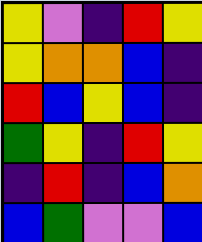[["yellow", "violet", "indigo", "red", "yellow"], ["yellow", "orange", "orange", "blue", "indigo"], ["red", "blue", "yellow", "blue", "indigo"], ["green", "yellow", "indigo", "red", "yellow"], ["indigo", "red", "indigo", "blue", "orange"], ["blue", "green", "violet", "violet", "blue"]]